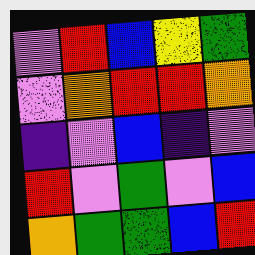[["violet", "red", "blue", "yellow", "green"], ["violet", "orange", "red", "red", "orange"], ["indigo", "violet", "blue", "indigo", "violet"], ["red", "violet", "green", "violet", "blue"], ["orange", "green", "green", "blue", "red"]]